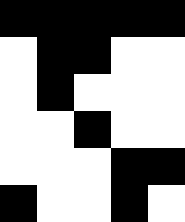[["black", "black", "black", "black", "black"], ["white", "black", "black", "white", "white"], ["white", "black", "white", "white", "white"], ["white", "white", "black", "white", "white"], ["white", "white", "white", "black", "black"], ["black", "white", "white", "black", "white"]]